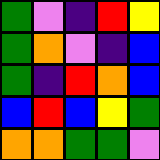[["green", "violet", "indigo", "red", "yellow"], ["green", "orange", "violet", "indigo", "blue"], ["green", "indigo", "red", "orange", "blue"], ["blue", "red", "blue", "yellow", "green"], ["orange", "orange", "green", "green", "violet"]]